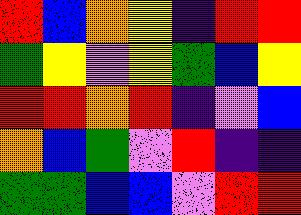[["red", "blue", "orange", "yellow", "indigo", "red", "red"], ["green", "yellow", "violet", "yellow", "green", "blue", "yellow"], ["red", "red", "orange", "red", "indigo", "violet", "blue"], ["orange", "blue", "green", "violet", "red", "indigo", "indigo"], ["green", "green", "blue", "blue", "violet", "red", "red"]]